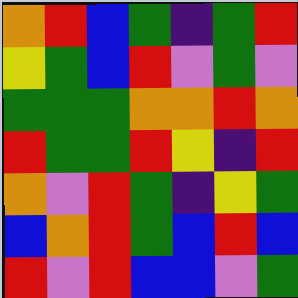[["orange", "red", "blue", "green", "indigo", "green", "red"], ["yellow", "green", "blue", "red", "violet", "green", "violet"], ["green", "green", "green", "orange", "orange", "red", "orange"], ["red", "green", "green", "red", "yellow", "indigo", "red"], ["orange", "violet", "red", "green", "indigo", "yellow", "green"], ["blue", "orange", "red", "green", "blue", "red", "blue"], ["red", "violet", "red", "blue", "blue", "violet", "green"]]